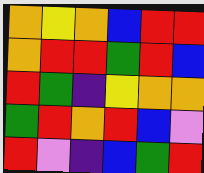[["orange", "yellow", "orange", "blue", "red", "red"], ["orange", "red", "red", "green", "red", "blue"], ["red", "green", "indigo", "yellow", "orange", "orange"], ["green", "red", "orange", "red", "blue", "violet"], ["red", "violet", "indigo", "blue", "green", "red"]]